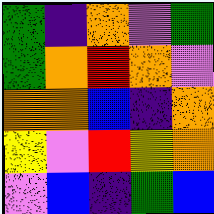[["green", "indigo", "orange", "violet", "green"], ["green", "orange", "red", "orange", "violet"], ["orange", "orange", "blue", "indigo", "orange"], ["yellow", "violet", "red", "yellow", "orange"], ["violet", "blue", "indigo", "green", "blue"]]